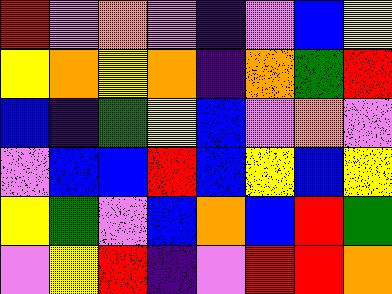[["red", "violet", "orange", "violet", "indigo", "violet", "blue", "yellow"], ["yellow", "orange", "yellow", "orange", "indigo", "orange", "green", "red"], ["blue", "indigo", "green", "yellow", "blue", "violet", "orange", "violet"], ["violet", "blue", "blue", "red", "blue", "yellow", "blue", "yellow"], ["yellow", "green", "violet", "blue", "orange", "blue", "red", "green"], ["violet", "yellow", "red", "indigo", "violet", "red", "red", "orange"]]